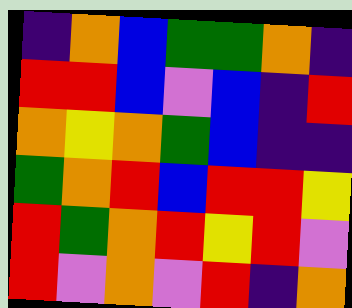[["indigo", "orange", "blue", "green", "green", "orange", "indigo"], ["red", "red", "blue", "violet", "blue", "indigo", "red"], ["orange", "yellow", "orange", "green", "blue", "indigo", "indigo"], ["green", "orange", "red", "blue", "red", "red", "yellow"], ["red", "green", "orange", "red", "yellow", "red", "violet"], ["red", "violet", "orange", "violet", "red", "indigo", "orange"]]